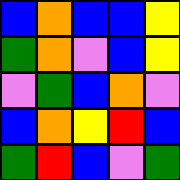[["blue", "orange", "blue", "blue", "yellow"], ["green", "orange", "violet", "blue", "yellow"], ["violet", "green", "blue", "orange", "violet"], ["blue", "orange", "yellow", "red", "blue"], ["green", "red", "blue", "violet", "green"]]